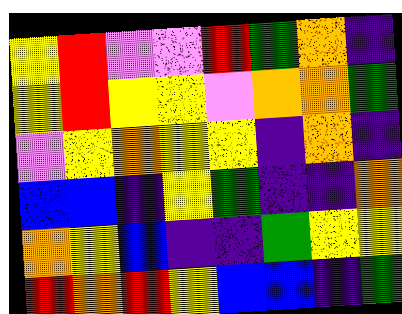[["yellow", "red", "violet", "violet", "red", "green", "orange", "indigo"], ["yellow", "red", "yellow", "yellow", "violet", "orange", "orange", "green"], ["violet", "yellow", "orange", "yellow", "yellow", "indigo", "orange", "indigo"], ["blue", "blue", "indigo", "yellow", "green", "indigo", "indigo", "orange"], ["orange", "yellow", "blue", "indigo", "indigo", "green", "yellow", "yellow"], ["red", "orange", "red", "yellow", "blue", "blue", "indigo", "green"]]